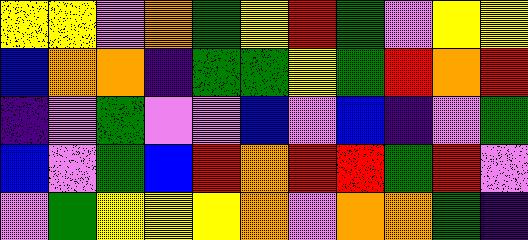[["yellow", "yellow", "violet", "orange", "green", "yellow", "red", "green", "violet", "yellow", "yellow"], ["blue", "orange", "orange", "indigo", "green", "green", "yellow", "green", "red", "orange", "red"], ["indigo", "violet", "green", "violet", "violet", "blue", "violet", "blue", "indigo", "violet", "green"], ["blue", "violet", "green", "blue", "red", "orange", "red", "red", "green", "red", "violet"], ["violet", "green", "yellow", "yellow", "yellow", "orange", "violet", "orange", "orange", "green", "indigo"]]